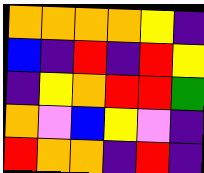[["orange", "orange", "orange", "orange", "yellow", "indigo"], ["blue", "indigo", "red", "indigo", "red", "yellow"], ["indigo", "yellow", "orange", "red", "red", "green"], ["orange", "violet", "blue", "yellow", "violet", "indigo"], ["red", "orange", "orange", "indigo", "red", "indigo"]]